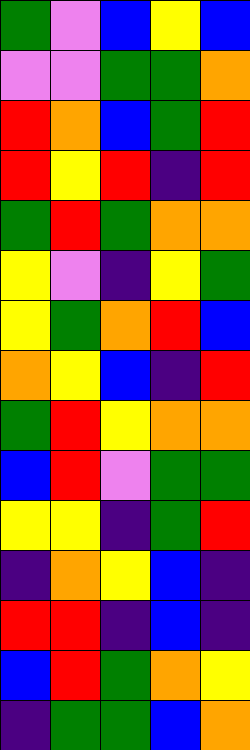[["green", "violet", "blue", "yellow", "blue"], ["violet", "violet", "green", "green", "orange"], ["red", "orange", "blue", "green", "red"], ["red", "yellow", "red", "indigo", "red"], ["green", "red", "green", "orange", "orange"], ["yellow", "violet", "indigo", "yellow", "green"], ["yellow", "green", "orange", "red", "blue"], ["orange", "yellow", "blue", "indigo", "red"], ["green", "red", "yellow", "orange", "orange"], ["blue", "red", "violet", "green", "green"], ["yellow", "yellow", "indigo", "green", "red"], ["indigo", "orange", "yellow", "blue", "indigo"], ["red", "red", "indigo", "blue", "indigo"], ["blue", "red", "green", "orange", "yellow"], ["indigo", "green", "green", "blue", "orange"]]